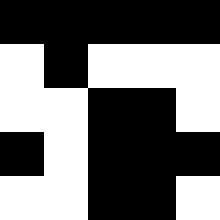[["black", "black", "black", "black", "black"], ["white", "black", "white", "white", "white"], ["white", "white", "black", "black", "white"], ["black", "white", "black", "black", "black"], ["white", "white", "black", "black", "white"]]